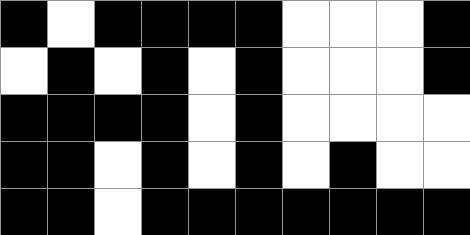[["black", "white", "black", "black", "black", "black", "white", "white", "white", "black"], ["white", "black", "white", "black", "white", "black", "white", "white", "white", "black"], ["black", "black", "black", "black", "white", "black", "white", "white", "white", "white"], ["black", "black", "white", "black", "white", "black", "white", "black", "white", "white"], ["black", "black", "white", "black", "black", "black", "black", "black", "black", "black"]]